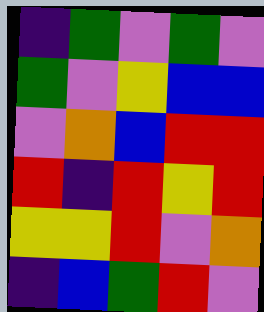[["indigo", "green", "violet", "green", "violet"], ["green", "violet", "yellow", "blue", "blue"], ["violet", "orange", "blue", "red", "red"], ["red", "indigo", "red", "yellow", "red"], ["yellow", "yellow", "red", "violet", "orange"], ["indigo", "blue", "green", "red", "violet"]]